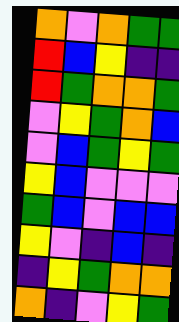[["orange", "violet", "orange", "green", "green"], ["red", "blue", "yellow", "indigo", "indigo"], ["red", "green", "orange", "orange", "green"], ["violet", "yellow", "green", "orange", "blue"], ["violet", "blue", "green", "yellow", "green"], ["yellow", "blue", "violet", "violet", "violet"], ["green", "blue", "violet", "blue", "blue"], ["yellow", "violet", "indigo", "blue", "indigo"], ["indigo", "yellow", "green", "orange", "orange"], ["orange", "indigo", "violet", "yellow", "green"]]